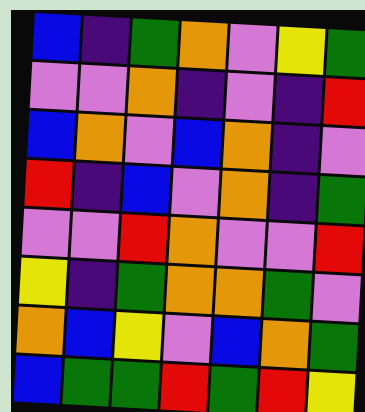[["blue", "indigo", "green", "orange", "violet", "yellow", "green"], ["violet", "violet", "orange", "indigo", "violet", "indigo", "red"], ["blue", "orange", "violet", "blue", "orange", "indigo", "violet"], ["red", "indigo", "blue", "violet", "orange", "indigo", "green"], ["violet", "violet", "red", "orange", "violet", "violet", "red"], ["yellow", "indigo", "green", "orange", "orange", "green", "violet"], ["orange", "blue", "yellow", "violet", "blue", "orange", "green"], ["blue", "green", "green", "red", "green", "red", "yellow"]]